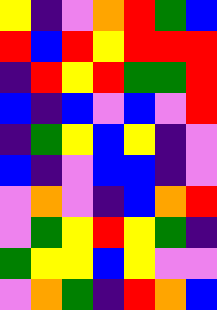[["yellow", "indigo", "violet", "orange", "red", "green", "blue"], ["red", "blue", "red", "yellow", "red", "red", "red"], ["indigo", "red", "yellow", "red", "green", "green", "red"], ["blue", "indigo", "blue", "violet", "blue", "violet", "red"], ["indigo", "green", "yellow", "blue", "yellow", "indigo", "violet"], ["blue", "indigo", "violet", "blue", "blue", "indigo", "violet"], ["violet", "orange", "violet", "indigo", "blue", "orange", "red"], ["violet", "green", "yellow", "red", "yellow", "green", "indigo"], ["green", "yellow", "yellow", "blue", "yellow", "violet", "violet"], ["violet", "orange", "green", "indigo", "red", "orange", "blue"]]